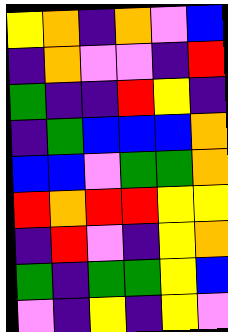[["yellow", "orange", "indigo", "orange", "violet", "blue"], ["indigo", "orange", "violet", "violet", "indigo", "red"], ["green", "indigo", "indigo", "red", "yellow", "indigo"], ["indigo", "green", "blue", "blue", "blue", "orange"], ["blue", "blue", "violet", "green", "green", "orange"], ["red", "orange", "red", "red", "yellow", "yellow"], ["indigo", "red", "violet", "indigo", "yellow", "orange"], ["green", "indigo", "green", "green", "yellow", "blue"], ["violet", "indigo", "yellow", "indigo", "yellow", "violet"]]